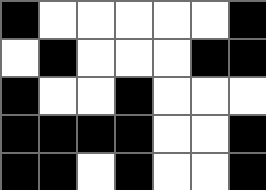[["black", "white", "white", "white", "white", "white", "black"], ["white", "black", "white", "white", "white", "black", "black"], ["black", "white", "white", "black", "white", "white", "white"], ["black", "black", "black", "black", "white", "white", "black"], ["black", "black", "white", "black", "white", "white", "black"]]